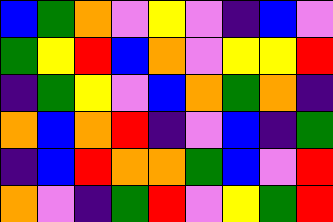[["blue", "green", "orange", "violet", "yellow", "violet", "indigo", "blue", "violet"], ["green", "yellow", "red", "blue", "orange", "violet", "yellow", "yellow", "red"], ["indigo", "green", "yellow", "violet", "blue", "orange", "green", "orange", "indigo"], ["orange", "blue", "orange", "red", "indigo", "violet", "blue", "indigo", "green"], ["indigo", "blue", "red", "orange", "orange", "green", "blue", "violet", "red"], ["orange", "violet", "indigo", "green", "red", "violet", "yellow", "green", "red"]]